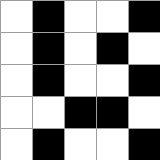[["white", "black", "white", "white", "black"], ["white", "black", "white", "black", "white"], ["white", "black", "white", "white", "black"], ["white", "white", "black", "black", "white"], ["white", "black", "white", "white", "black"]]